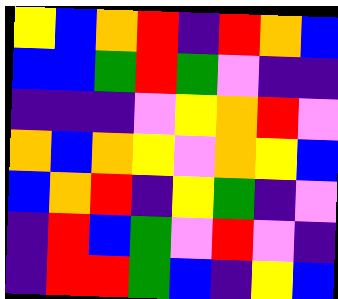[["yellow", "blue", "orange", "red", "indigo", "red", "orange", "blue"], ["blue", "blue", "green", "red", "green", "violet", "indigo", "indigo"], ["indigo", "indigo", "indigo", "violet", "yellow", "orange", "red", "violet"], ["orange", "blue", "orange", "yellow", "violet", "orange", "yellow", "blue"], ["blue", "orange", "red", "indigo", "yellow", "green", "indigo", "violet"], ["indigo", "red", "blue", "green", "violet", "red", "violet", "indigo"], ["indigo", "red", "red", "green", "blue", "indigo", "yellow", "blue"]]